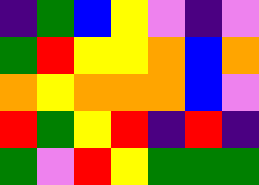[["indigo", "green", "blue", "yellow", "violet", "indigo", "violet"], ["green", "red", "yellow", "yellow", "orange", "blue", "orange"], ["orange", "yellow", "orange", "orange", "orange", "blue", "violet"], ["red", "green", "yellow", "red", "indigo", "red", "indigo"], ["green", "violet", "red", "yellow", "green", "green", "green"]]